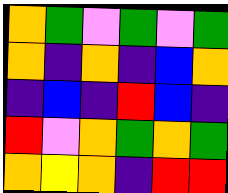[["orange", "green", "violet", "green", "violet", "green"], ["orange", "indigo", "orange", "indigo", "blue", "orange"], ["indigo", "blue", "indigo", "red", "blue", "indigo"], ["red", "violet", "orange", "green", "orange", "green"], ["orange", "yellow", "orange", "indigo", "red", "red"]]